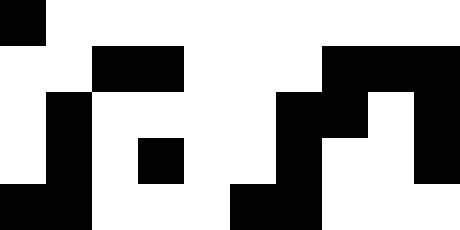[["black", "white", "white", "white", "white", "white", "white", "white", "white", "white"], ["white", "white", "black", "black", "white", "white", "white", "black", "black", "black"], ["white", "black", "white", "white", "white", "white", "black", "black", "white", "black"], ["white", "black", "white", "black", "white", "white", "black", "white", "white", "black"], ["black", "black", "white", "white", "white", "black", "black", "white", "white", "white"]]